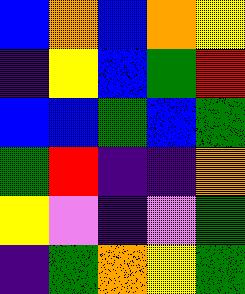[["blue", "orange", "blue", "orange", "yellow"], ["indigo", "yellow", "blue", "green", "red"], ["blue", "blue", "green", "blue", "green"], ["green", "red", "indigo", "indigo", "orange"], ["yellow", "violet", "indigo", "violet", "green"], ["indigo", "green", "orange", "yellow", "green"]]